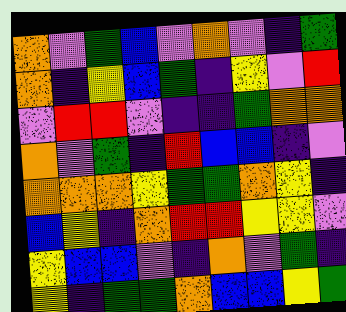[["orange", "violet", "green", "blue", "violet", "orange", "violet", "indigo", "green"], ["orange", "indigo", "yellow", "blue", "green", "indigo", "yellow", "violet", "red"], ["violet", "red", "red", "violet", "indigo", "indigo", "green", "orange", "orange"], ["orange", "violet", "green", "indigo", "red", "blue", "blue", "indigo", "violet"], ["orange", "orange", "orange", "yellow", "green", "green", "orange", "yellow", "indigo"], ["blue", "yellow", "indigo", "orange", "red", "red", "yellow", "yellow", "violet"], ["yellow", "blue", "blue", "violet", "indigo", "orange", "violet", "green", "indigo"], ["yellow", "indigo", "green", "green", "orange", "blue", "blue", "yellow", "green"]]